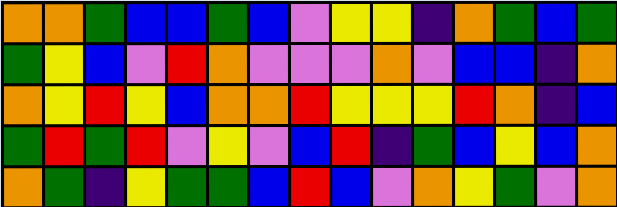[["orange", "orange", "green", "blue", "blue", "green", "blue", "violet", "yellow", "yellow", "indigo", "orange", "green", "blue", "green"], ["green", "yellow", "blue", "violet", "red", "orange", "violet", "violet", "violet", "orange", "violet", "blue", "blue", "indigo", "orange"], ["orange", "yellow", "red", "yellow", "blue", "orange", "orange", "red", "yellow", "yellow", "yellow", "red", "orange", "indigo", "blue"], ["green", "red", "green", "red", "violet", "yellow", "violet", "blue", "red", "indigo", "green", "blue", "yellow", "blue", "orange"], ["orange", "green", "indigo", "yellow", "green", "green", "blue", "red", "blue", "violet", "orange", "yellow", "green", "violet", "orange"]]